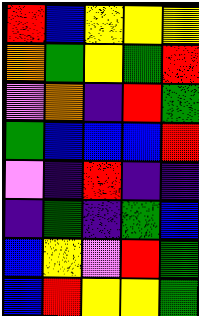[["red", "blue", "yellow", "yellow", "yellow"], ["orange", "green", "yellow", "green", "red"], ["violet", "orange", "indigo", "red", "green"], ["green", "blue", "blue", "blue", "red"], ["violet", "indigo", "red", "indigo", "indigo"], ["indigo", "green", "indigo", "green", "blue"], ["blue", "yellow", "violet", "red", "green"], ["blue", "red", "yellow", "yellow", "green"]]